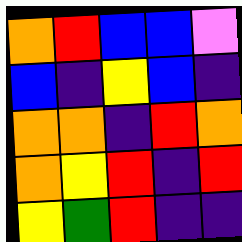[["orange", "red", "blue", "blue", "violet"], ["blue", "indigo", "yellow", "blue", "indigo"], ["orange", "orange", "indigo", "red", "orange"], ["orange", "yellow", "red", "indigo", "red"], ["yellow", "green", "red", "indigo", "indigo"]]